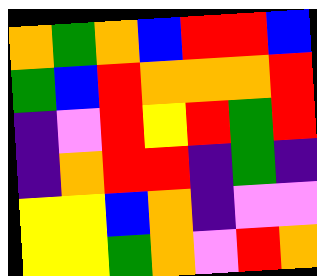[["orange", "green", "orange", "blue", "red", "red", "blue"], ["green", "blue", "red", "orange", "orange", "orange", "red"], ["indigo", "violet", "red", "yellow", "red", "green", "red"], ["indigo", "orange", "red", "red", "indigo", "green", "indigo"], ["yellow", "yellow", "blue", "orange", "indigo", "violet", "violet"], ["yellow", "yellow", "green", "orange", "violet", "red", "orange"]]